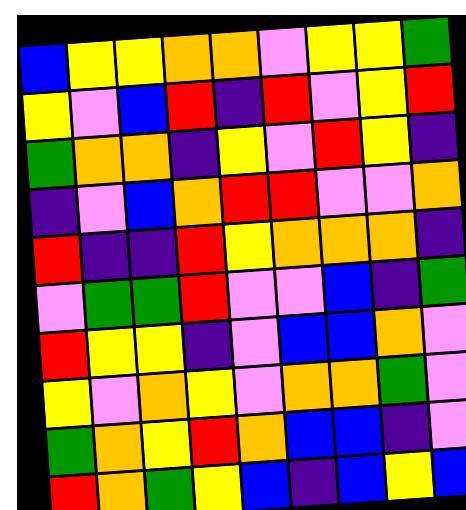[["blue", "yellow", "yellow", "orange", "orange", "violet", "yellow", "yellow", "green"], ["yellow", "violet", "blue", "red", "indigo", "red", "violet", "yellow", "red"], ["green", "orange", "orange", "indigo", "yellow", "violet", "red", "yellow", "indigo"], ["indigo", "violet", "blue", "orange", "red", "red", "violet", "violet", "orange"], ["red", "indigo", "indigo", "red", "yellow", "orange", "orange", "orange", "indigo"], ["violet", "green", "green", "red", "violet", "violet", "blue", "indigo", "green"], ["red", "yellow", "yellow", "indigo", "violet", "blue", "blue", "orange", "violet"], ["yellow", "violet", "orange", "yellow", "violet", "orange", "orange", "green", "violet"], ["green", "orange", "yellow", "red", "orange", "blue", "blue", "indigo", "violet"], ["red", "orange", "green", "yellow", "blue", "indigo", "blue", "yellow", "blue"]]